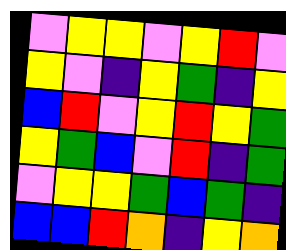[["violet", "yellow", "yellow", "violet", "yellow", "red", "violet"], ["yellow", "violet", "indigo", "yellow", "green", "indigo", "yellow"], ["blue", "red", "violet", "yellow", "red", "yellow", "green"], ["yellow", "green", "blue", "violet", "red", "indigo", "green"], ["violet", "yellow", "yellow", "green", "blue", "green", "indigo"], ["blue", "blue", "red", "orange", "indigo", "yellow", "orange"]]